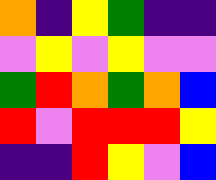[["orange", "indigo", "yellow", "green", "indigo", "indigo"], ["violet", "yellow", "violet", "yellow", "violet", "violet"], ["green", "red", "orange", "green", "orange", "blue"], ["red", "violet", "red", "red", "red", "yellow"], ["indigo", "indigo", "red", "yellow", "violet", "blue"]]